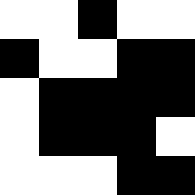[["white", "white", "black", "white", "white"], ["black", "white", "white", "black", "black"], ["white", "black", "black", "black", "black"], ["white", "black", "black", "black", "white"], ["white", "white", "white", "black", "black"]]